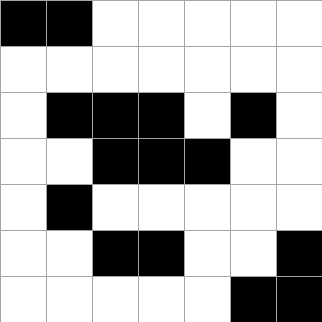[["black", "black", "white", "white", "white", "white", "white"], ["white", "white", "white", "white", "white", "white", "white"], ["white", "black", "black", "black", "white", "black", "white"], ["white", "white", "black", "black", "black", "white", "white"], ["white", "black", "white", "white", "white", "white", "white"], ["white", "white", "black", "black", "white", "white", "black"], ["white", "white", "white", "white", "white", "black", "black"]]